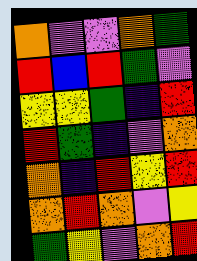[["orange", "violet", "violet", "orange", "green"], ["red", "blue", "red", "green", "violet"], ["yellow", "yellow", "green", "indigo", "red"], ["red", "green", "indigo", "violet", "orange"], ["orange", "indigo", "red", "yellow", "red"], ["orange", "red", "orange", "violet", "yellow"], ["green", "yellow", "violet", "orange", "red"]]